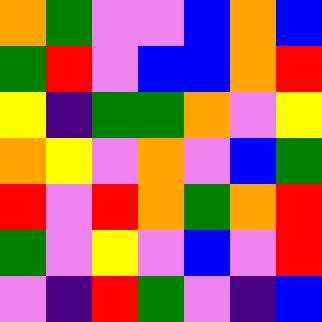[["orange", "green", "violet", "violet", "blue", "orange", "blue"], ["green", "red", "violet", "blue", "blue", "orange", "red"], ["yellow", "indigo", "green", "green", "orange", "violet", "yellow"], ["orange", "yellow", "violet", "orange", "violet", "blue", "green"], ["red", "violet", "red", "orange", "green", "orange", "red"], ["green", "violet", "yellow", "violet", "blue", "violet", "red"], ["violet", "indigo", "red", "green", "violet", "indigo", "blue"]]